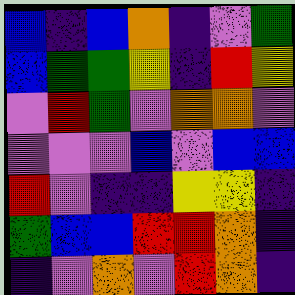[["blue", "indigo", "blue", "orange", "indigo", "violet", "green"], ["blue", "green", "green", "yellow", "indigo", "red", "yellow"], ["violet", "red", "green", "violet", "orange", "orange", "violet"], ["violet", "violet", "violet", "blue", "violet", "blue", "blue"], ["red", "violet", "indigo", "indigo", "yellow", "yellow", "indigo"], ["green", "blue", "blue", "red", "red", "orange", "indigo"], ["indigo", "violet", "orange", "violet", "red", "orange", "indigo"]]